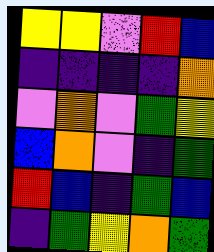[["yellow", "yellow", "violet", "red", "blue"], ["indigo", "indigo", "indigo", "indigo", "orange"], ["violet", "orange", "violet", "green", "yellow"], ["blue", "orange", "violet", "indigo", "green"], ["red", "blue", "indigo", "green", "blue"], ["indigo", "green", "yellow", "orange", "green"]]